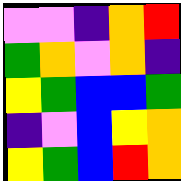[["violet", "violet", "indigo", "orange", "red"], ["green", "orange", "violet", "orange", "indigo"], ["yellow", "green", "blue", "blue", "green"], ["indigo", "violet", "blue", "yellow", "orange"], ["yellow", "green", "blue", "red", "orange"]]